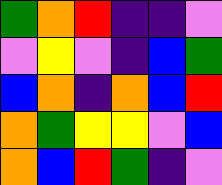[["green", "orange", "red", "indigo", "indigo", "violet"], ["violet", "yellow", "violet", "indigo", "blue", "green"], ["blue", "orange", "indigo", "orange", "blue", "red"], ["orange", "green", "yellow", "yellow", "violet", "blue"], ["orange", "blue", "red", "green", "indigo", "violet"]]